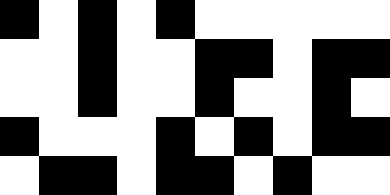[["black", "white", "black", "white", "black", "white", "white", "white", "white", "white"], ["white", "white", "black", "white", "white", "black", "black", "white", "black", "black"], ["white", "white", "black", "white", "white", "black", "white", "white", "black", "white"], ["black", "white", "white", "white", "black", "white", "black", "white", "black", "black"], ["white", "black", "black", "white", "black", "black", "white", "black", "white", "white"]]